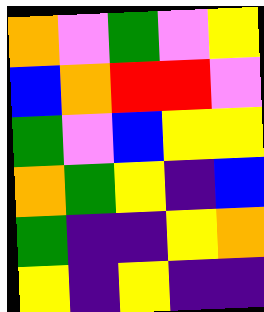[["orange", "violet", "green", "violet", "yellow"], ["blue", "orange", "red", "red", "violet"], ["green", "violet", "blue", "yellow", "yellow"], ["orange", "green", "yellow", "indigo", "blue"], ["green", "indigo", "indigo", "yellow", "orange"], ["yellow", "indigo", "yellow", "indigo", "indigo"]]